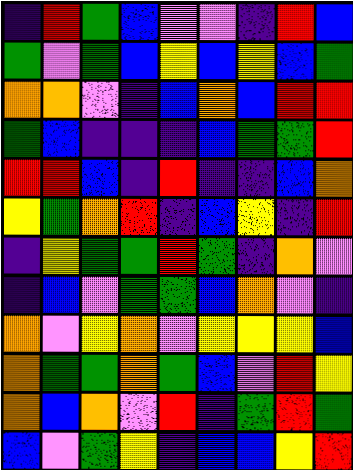[["indigo", "red", "green", "blue", "violet", "violet", "indigo", "red", "blue"], ["green", "violet", "green", "blue", "yellow", "blue", "yellow", "blue", "green"], ["orange", "orange", "violet", "indigo", "blue", "orange", "blue", "red", "red"], ["green", "blue", "indigo", "indigo", "indigo", "blue", "green", "green", "red"], ["red", "red", "blue", "indigo", "red", "indigo", "indigo", "blue", "orange"], ["yellow", "green", "orange", "red", "indigo", "blue", "yellow", "indigo", "red"], ["indigo", "yellow", "green", "green", "red", "green", "indigo", "orange", "violet"], ["indigo", "blue", "violet", "green", "green", "blue", "orange", "violet", "indigo"], ["orange", "violet", "yellow", "orange", "violet", "yellow", "yellow", "yellow", "blue"], ["orange", "green", "green", "orange", "green", "blue", "violet", "red", "yellow"], ["orange", "blue", "orange", "violet", "red", "indigo", "green", "red", "green"], ["blue", "violet", "green", "yellow", "indigo", "blue", "blue", "yellow", "red"]]